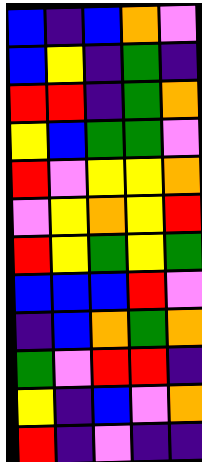[["blue", "indigo", "blue", "orange", "violet"], ["blue", "yellow", "indigo", "green", "indigo"], ["red", "red", "indigo", "green", "orange"], ["yellow", "blue", "green", "green", "violet"], ["red", "violet", "yellow", "yellow", "orange"], ["violet", "yellow", "orange", "yellow", "red"], ["red", "yellow", "green", "yellow", "green"], ["blue", "blue", "blue", "red", "violet"], ["indigo", "blue", "orange", "green", "orange"], ["green", "violet", "red", "red", "indigo"], ["yellow", "indigo", "blue", "violet", "orange"], ["red", "indigo", "violet", "indigo", "indigo"]]